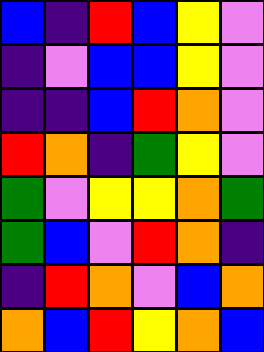[["blue", "indigo", "red", "blue", "yellow", "violet"], ["indigo", "violet", "blue", "blue", "yellow", "violet"], ["indigo", "indigo", "blue", "red", "orange", "violet"], ["red", "orange", "indigo", "green", "yellow", "violet"], ["green", "violet", "yellow", "yellow", "orange", "green"], ["green", "blue", "violet", "red", "orange", "indigo"], ["indigo", "red", "orange", "violet", "blue", "orange"], ["orange", "blue", "red", "yellow", "orange", "blue"]]